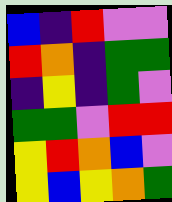[["blue", "indigo", "red", "violet", "violet"], ["red", "orange", "indigo", "green", "green"], ["indigo", "yellow", "indigo", "green", "violet"], ["green", "green", "violet", "red", "red"], ["yellow", "red", "orange", "blue", "violet"], ["yellow", "blue", "yellow", "orange", "green"]]